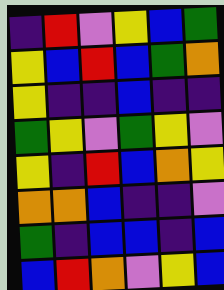[["indigo", "red", "violet", "yellow", "blue", "green"], ["yellow", "blue", "red", "blue", "green", "orange"], ["yellow", "indigo", "indigo", "blue", "indigo", "indigo"], ["green", "yellow", "violet", "green", "yellow", "violet"], ["yellow", "indigo", "red", "blue", "orange", "yellow"], ["orange", "orange", "blue", "indigo", "indigo", "violet"], ["green", "indigo", "blue", "blue", "indigo", "blue"], ["blue", "red", "orange", "violet", "yellow", "blue"]]